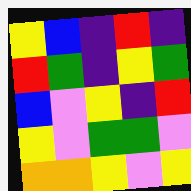[["yellow", "blue", "indigo", "red", "indigo"], ["red", "green", "indigo", "yellow", "green"], ["blue", "violet", "yellow", "indigo", "red"], ["yellow", "violet", "green", "green", "violet"], ["orange", "orange", "yellow", "violet", "yellow"]]